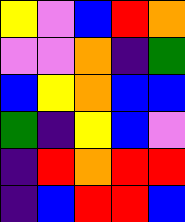[["yellow", "violet", "blue", "red", "orange"], ["violet", "violet", "orange", "indigo", "green"], ["blue", "yellow", "orange", "blue", "blue"], ["green", "indigo", "yellow", "blue", "violet"], ["indigo", "red", "orange", "red", "red"], ["indigo", "blue", "red", "red", "blue"]]